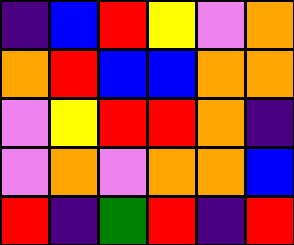[["indigo", "blue", "red", "yellow", "violet", "orange"], ["orange", "red", "blue", "blue", "orange", "orange"], ["violet", "yellow", "red", "red", "orange", "indigo"], ["violet", "orange", "violet", "orange", "orange", "blue"], ["red", "indigo", "green", "red", "indigo", "red"]]